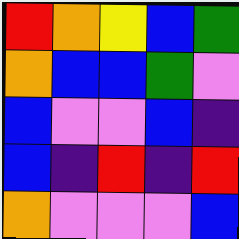[["red", "orange", "yellow", "blue", "green"], ["orange", "blue", "blue", "green", "violet"], ["blue", "violet", "violet", "blue", "indigo"], ["blue", "indigo", "red", "indigo", "red"], ["orange", "violet", "violet", "violet", "blue"]]